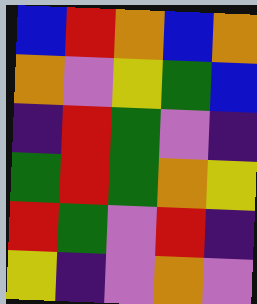[["blue", "red", "orange", "blue", "orange"], ["orange", "violet", "yellow", "green", "blue"], ["indigo", "red", "green", "violet", "indigo"], ["green", "red", "green", "orange", "yellow"], ["red", "green", "violet", "red", "indigo"], ["yellow", "indigo", "violet", "orange", "violet"]]